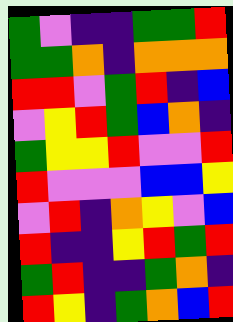[["green", "violet", "indigo", "indigo", "green", "green", "red"], ["green", "green", "orange", "indigo", "orange", "orange", "orange"], ["red", "red", "violet", "green", "red", "indigo", "blue"], ["violet", "yellow", "red", "green", "blue", "orange", "indigo"], ["green", "yellow", "yellow", "red", "violet", "violet", "red"], ["red", "violet", "violet", "violet", "blue", "blue", "yellow"], ["violet", "red", "indigo", "orange", "yellow", "violet", "blue"], ["red", "indigo", "indigo", "yellow", "red", "green", "red"], ["green", "red", "indigo", "indigo", "green", "orange", "indigo"], ["red", "yellow", "indigo", "green", "orange", "blue", "red"]]